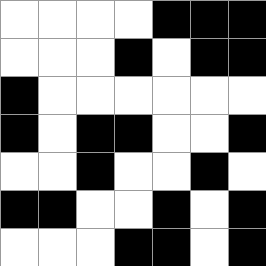[["white", "white", "white", "white", "black", "black", "black"], ["white", "white", "white", "black", "white", "black", "black"], ["black", "white", "white", "white", "white", "white", "white"], ["black", "white", "black", "black", "white", "white", "black"], ["white", "white", "black", "white", "white", "black", "white"], ["black", "black", "white", "white", "black", "white", "black"], ["white", "white", "white", "black", "black", "white", "black"]]